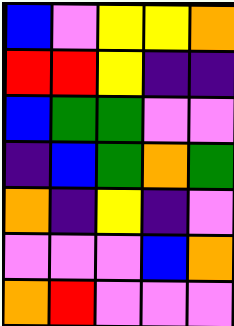[["blue", "violet", "yellow", "yellow", "orange"], ["red", "red", "yellow", "indigo", "indigo"], ["blue", "green", "green", "violet", "violet"], ["indigo", "blue", "green", "orange", "green"], ["orange", "indigo", "yellow", "indigo", "violet"], ["violet", "violet", "violet", "blue", "orange"], ["orange", "red", "violet", "violet", "violet"]]